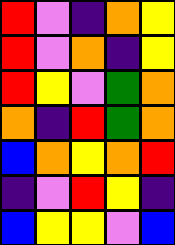[["red", "violet", "indigo", "orange", "yellow"], ["red", "violet", "orange", "indigo", "yellow"], ["red", "yellow", "violet", "green", "orange"], ["orange", "indigo", "red", "green", "orange"], ["blue", "orange", "yellow", "orange", "red"], ["indigo", "violet", "red", "yellow", "indigo"], ["blue", "yellow", "yellow", "violet", "blue"]]